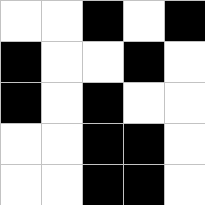[["white", "white", "black", "white", "black"], ["black", "white", "white", "black", "white"], ["black", "white", "black", "white", "white"], ["white", "white", "black", "black", "white"], ["white", "white", "black", "black", "white"]]